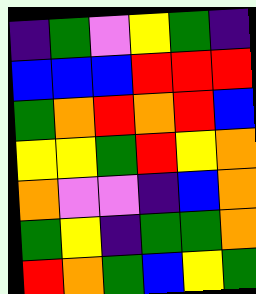[["indigo", "green", "violet", "yellow", "green", "indigo"], ["blue", "blue", "blue", "red", "red", "red"], ["green", "orange", "red", "orange", "red", "blue"], ["yellow", "yellow", "green", "red", "yellow", "orange"], ["orange", "violet", "violet", "indigo", "blue", "orange"], ["green", "yellow", "indigo", "green", "green", "orange"], ["red", "orange", "green", "blue", "yellow", "green"]]